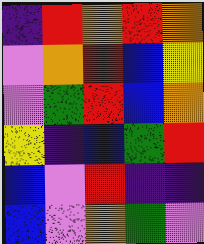[["indigo", "red", "orange", "red", "orange"], ["violet", "orange", "red", "blue", "yellow"], ["violet", "green", "red", "blue", "orange"], ["yellow", "indigo", "blue", "green", "red"], ["blue", "violet", "red", "indigo", "indigo"], ["blue", "violet", "orange", "green", "violet"]]